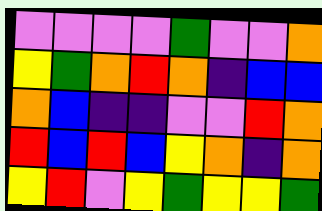[["violet", "violet", "violet", "violet", "green", "violet", "violet", "orange"], ["yellow", "green", "orange", "red", "orange", "indigo", "blue", "blue"], ["orange", "blue", "indigo", "indigo", "violet", "violet", "red", "orange"], ["red", "blue", "red", "blue", "yellow", "orange", "indigo", "orange"], ["yellow", "red", "violet", "yellow", "green", "yellow", "yellow", "green"]]